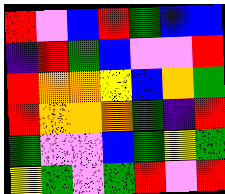[["red", "violet", "blue", "red", "green", "blue", "blue"], ["indigo", "red", "green", "blue", "violet", "violet", "red"], ["red", "orange", "orange", "yellow", "blue", "orange", "green"], ["red", "orange", "orange", "orange", "green", "indigo", "red"], ["green", "violet", "violet", "blue", "green", "yellow", "green"], ["yellow", "green", "violet", "green", "red", "violet", "red"]]